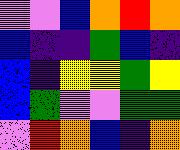[["violet", "violet", "blue", "orange", "red", "orange"], ["blue", "indigo", "indigo", "green", "blue", "indigo"], ["blue", "indigo", "yellow", "yellow", "green", "yellow"], ["blue", "green", "violet", "violet", "green", "green"], ["violet", "red", "orange", "blue", "indigo", "orange"]]